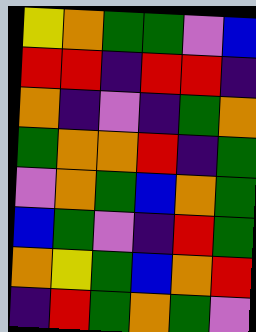[["yellow", "orange", "green", "green", "violet", "blue"], ["red", "red", "indigo", "red", "red", "indigo"], ["orange", "indigo", "violet", "indigo", "green", "orange"], ["green", "orange", "orange", "red", "indigo", "green"], ["violet", "orange", "green", "blue", "orange", "green"], ["blue", "green", "violet", "indigo", "red", "green"], ["orange", "yellow", "green", "blue", "orange", "red"], ["indigo", "red", "green", "orange", "green", "violet"]]